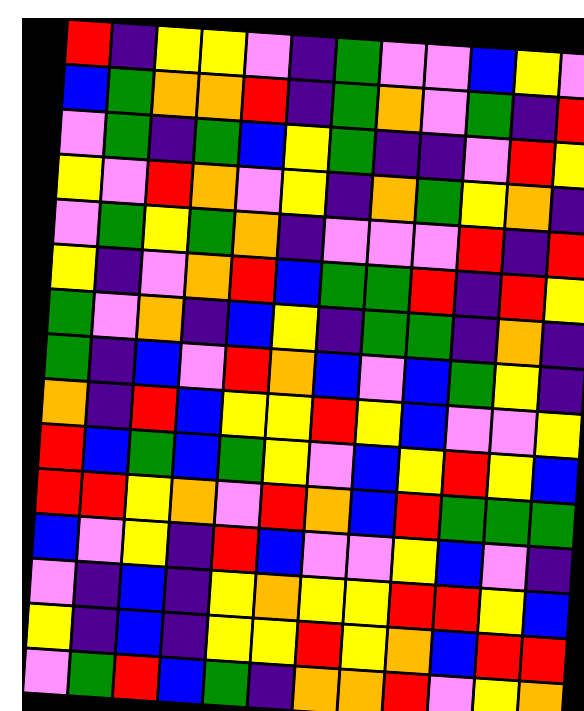[["red", "indigo", "yellow", "yellow", "violet", "indigo", "green", "violet", "violet", "blue", "yellow", "violet"], ["blue", "green", "orange", "orange", "red", "indigo", "green", "orange", "violet", "green", "indigo", "red"], ["violet", "green", "indigo", "green", "blue", "yellow", "green", "indigo", "indigo", "violet", "red", "yellow"], ["yellow", "violet", "red", "orange", "violet", "yellow", "indigo", "orange", "green", "yellow", "orange", "indigo"], ["violet", "green", "yellow", "green", "orange", "indigo", "violet", "violet", "violet", "red", "indigo", "red"], ["yellow", "indigo", "violet", "orange", "red", "blue", "green", "green", "red", "indigo", "red", "yellow"], ["green", "violet", "orange", "indigo", "blue", "yellow", "indigo", "green", "green", "indigo", "orange", "indigo"], ["green", "indigo", "blue", "violet", "red", "orange", "blue", "violet", "blue", "green", "yellow", "indigo"], ["orange", "indigo", "red", "blue", "yellow", "yellow", "red", "yellow", "blue", "violet", "violet", "yellow"], ["red", "blue", "green", "blue", "green", "yellow", "violet", "blue", "yellow", "red", "yellow", "blue"], ["red", "red", "yellow", "orange", "violet", "red", "orange", "blue", "red", "green", "green", "green"], ["blue", "violet", "yellow", "indigo", "red", "blue", "violet", "violet", "yellow", "blue", "violet", "indigo"], ["violet", "indigo", "blue", "indigo", "yellow", "orange", "yellow", "yellow", "red", "red", "yellow", "blue"], ["yellow", "indigo", "blue", "indigo", "yellow", "yellow", "red", "yellow", "orange", "blue", "red", "red"], ["violet", "green", "red", "blue", "green", "indigo", "orange", "orange", "red", "violet", "yellow", "orange"]]